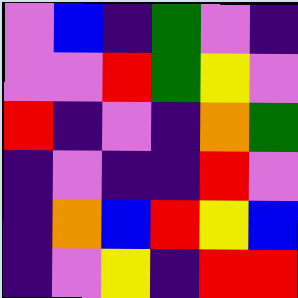[["violet", "blue", "indigo", "green", "violet", "indigo"], ["violet", "violet", "red", "green", "yellow", "violet"], ["red", "indigo", "violet", "indigo", "orange", "green"], ["indigo", "violet", "indigo", "indigo", "red", "violet"], ["indigo", "orange", "blue", "red", "yellow", "blue"], ["indigo", "violet", "yellow", "indigo", "red", "red"]]